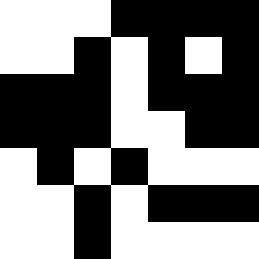[["white", "white", "white", "black", "black", "black", "black"], ["white", "white", "black", "white", "black", "white", "black"], ["black", "black", "black", "white", "black", "black", "black"], ["black", "black", "black", "white", "white", "black", "black"], ["white", "black", "white", "black", "white", "white", "white"], ["white", "white", "black", "white", "black", "black", "black"], ["white", "white", "black", "white", "white", "white", "white"]]